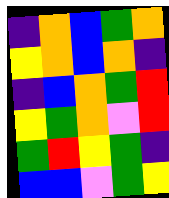[["indigo", "orange", "blue", "green", "orange"], ["yellow", "orange", "blue", "orange", "indigo"], ["indigo", "blue", "orange", "green", "red"], ["yellow", "green", "orange", "violet", "red"], ["green", "red", "yellow", "green", "indigo"], ["blue", "blue", "violet", "green", "yellow"]]